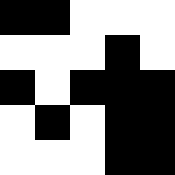[["black", "black", "white", "white", "white"], ["white", "white", "white", "black", "white"], ["black", "white", "black", "black", "black"], ["white", "black", "white", "black", "black"], ["white", "white", "white", "black", "black"]]